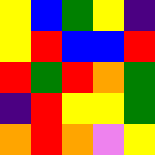[["yellow", "blue", "green", "yellow", "indigo"], ["yellow", "red", "blue", "blue", "red"], ["red", "green", "red", "orange", "green"], ["indigo", "red", "yellow", "yellow", "green"], ["orange", "red", "orange", "violet", "yellow"]]